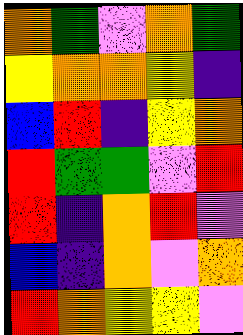[["orange", "green", "violet", "orange", "green"], ["yellow", "orange", "orange", "yellow", "indigo"], ["blue", "red", "indigo", "yellow", "orange"], ["red", "green", "green", "violet", "red"], ["red", "indigo", "orange", "red", "violet"], ["blue", "indigo", "orange", "violet", "orange"], ["red", "orange", "yellow", "yellow", "violet"]]